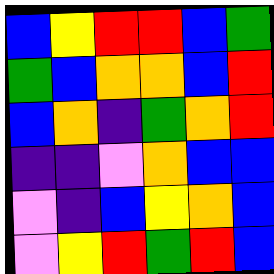[["blue", "yellow", "red", "red", "blue", "green"], ["green", "blue", "orange", "orange", "blue", "red"], ["blue", "orange", "indigo", "green", "orange", "red"], ["indigo", "indigo", "violet", "orange", "blue", "blue"], ["violet", "indigo", "blue", "yellow", "orange", "blue"], ["violet", "yellow", "red", "green", "red", "blue"]]